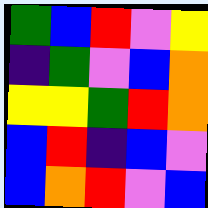[["green", "blue", "red", "violet", "yellow"], ["indigo", "green", "violet", "blue", "orange"], ["yellow", "yellow", "green", "red", "orange"], ["blue", "red", "indigo", "blue", "violet"], ["blue", "orange", "red", "violet", "blue"]]